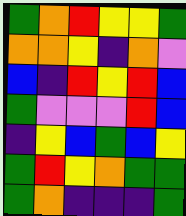[["green", "orange", "red", "yellow", "yellow", "green"], ["orange", "orange", "yellow", "indigo", "orange", "violet"], ["blue", "indigo", "red", "yellow", "red", "blue"], ["green", "violet", "violet", "violet", "red", "blue"], ["indigo", "yellow", "blue", "green", "blue", "yellow"], ["green", "red", "yellow", "orange", "green", "green"], ["green", "orange", "indigo", "indigo", "indigo", "green"]]